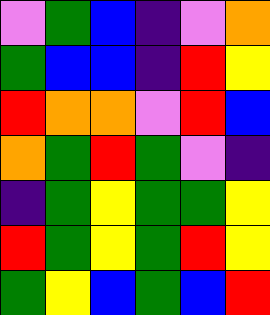[["violet", "green", "blue", "indigo", "violet", "orange"], ["green", "blue", "blue", "indigo", "red", "yellow"], ["red", "orange", "orange", "violet", "red", "blue"], ["orange", "green", "red", "green", "violet", "indigo"], ["indigo", "green", "yellow", "green", "green", "yellow"], ["red", "green", "yellow", "green", "red", "yellow"], ["green", "yellow", "blue", "green", "blue", "red"]]